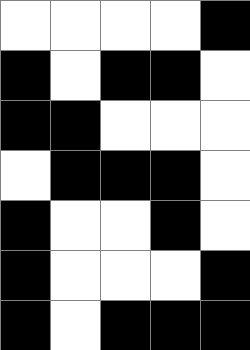[["white", "white", "white", "white", "black"], ["black", "white", "black", "black", "white"], ["black", "black", "white", "white", "white"], ["white", "black", "black", "black", "white"], ["black", "white", "white", "black", "white"], ["black", "white", "white", "white", "black"], ["black", "white", "black", "black", "black"]]